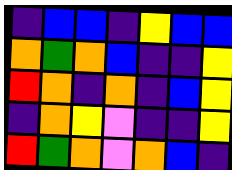[["indigo", "blue", "blue", "indigo", "yellow", "blue", "blue"], ["orange", "green", "orange", "blue", "indigo", "indigo", "yellow"], ["red", "orange", "indigo", "orange", "indigo", "blue", "yellow"], ["indigo", "orange", "yellow", "violet", "indigo", "indigo", "yellow"], ["red", "green", "orange", "violet", "orange", "blue", "indigo"]]